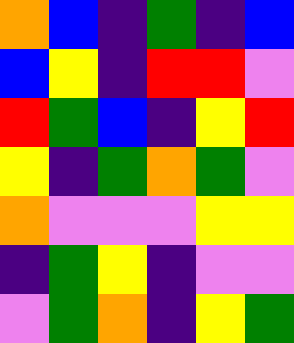[["orange", "blue", "indigo", "green", "indigo", "blue"], ["blue", "yellow", "indigo", "red", "red", "violet"], ["red", "green", "blue", "indigo", "yellow", "red"], ["yellow", "indigo", "green", "orange", "green", "violet"], ["orange", "violet", "violet", "violet", "yellow", "yellow"], ["indigo", "green", "yellow", "indigo", "violet", "violet"], ["violet", "green", "orange", "indigo", "yellow", "green"]]